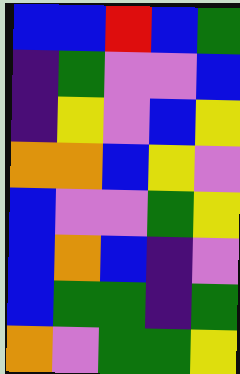[["blue", "blue", "red", "blue", "green"], ["indigo", "green", "violet", "violet", "blue"], ["indigo", "yellow", "violet", "blue", "yellow"], ["orange", "orange", "blue", "yellow", "violet"], ["blue", "violet", "violet", "green", "yellow"], ["blue", "orange", "blue", "indigo", "violet"], ["blue", "green", "green", "indigo", "green"], ["orange", "violet", "green", "green", "yellow"]]